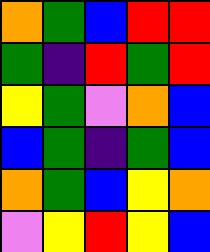[["orange", "green", "blue", "red", "red"], ["green", "indigo", "red", "green", "red"], ["yellow", "green", "violet", "orange", "blue"], ["blue", "green", "indigo", "green", "blue"], ["orange", "green", "blue", "yellow", "orange"], ["violet", "yellow", "red", "yellow", "blue"]]